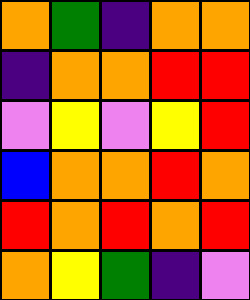[["orange", "green", "indigo", "orange", "orange"], ["indigo", "orange", "orange", "red", "red"], ["violet", "yellow", "violet", "yellow", "red"], ["blue", "orange", "orange", "red", "orange"], ["red", "orange", "red", "orange", "red"], ["orange", "yellow", "green", "indigo", "violet"]]